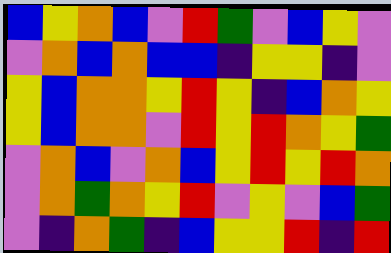[["blue", "yellow", "orange", "blue", "violet", "red", "green", "violet", "blue", "yellow", "violet"], ["violet", "orange", "blue", "orange", "blue", "blue", "indigo", "yellow", "yellow", "indigo", "violet"], ["yellow", "blue", "orange", "orange", "yellow", "red", "yellow", "indigo", "blue", "orange", "yellow"], ["yellow", "blue", "orange", "orange", "violet", "red", "yellow", "red", "orange", "yellow", "green"], ["violet", "orange", "blue", "violet", "orange", "blue", "yellow", "red", "yellow", "red", "orange"], ["violet", "orange", "green", "orange", "yellow", "red", "violet", "yellow", "violet", "blue", "green"], ["violet", "indigo", "orange", "green", "indigo", "blue", "yellow", "yellow", "red", "indigo", "red"]]